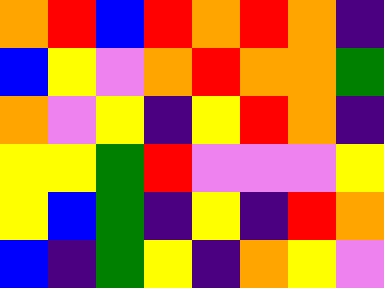[["orange", "red", "blue", "red", "orange", "red", "orange", "indigo"], ["blue", "yellow", "violet", "orange", "red", "orange", "orange", "green"], ["orange", "violet", "yellow", "indigo", "yellow", "red", "orange", "indigo"], ["yellow", "yellow", "green", "red", "violet", "violet", "violet", "yellow"], ["yellow", "blue", "green", "indigo", "yellow", "indigo", "red", "orange"], ["blue", "indigo", "green", "yellow", "indigo", "orange", "yellow", "violet"]]